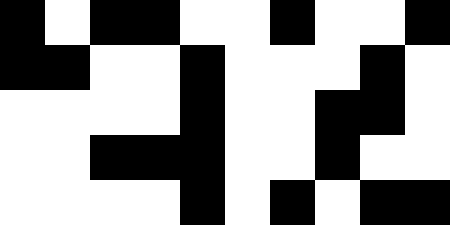[["black", "white", "black", "black", "white", "white", "black", "white", "white", "black"], ["black", "black", "white", "white", "black", "white", "white", "white", "black", "white"], ["white", "white", "white", "white", "black", "white", "white", "black", "black", "white"], ["white", "white", "black", "black", "black", "white", "white", "black", "white", "white"], ["white", "white", "white", "white", "black", "white", "black", "white", "black", "black"]]